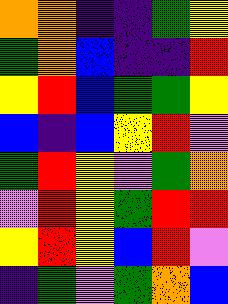[["orange", "orange", "indigo", "indigo", "green", "yellow"], ["green", "orange", "blue", "indigo", "indigo", "red"], ["yellow", "red", "blue", "green", "green", "yellow"], ["blue", "indigo", "blue", "yellow", "red", "violet"], ["green", "red", "yellow", "violet", "green", "orange"], ["violet", "red", "yellow", "green", "red", "red"], ["yellow", "red", "yellow", "blue", "red", "violet"], ["indigo", "green", "violet", "green", "orange", "blue"]]